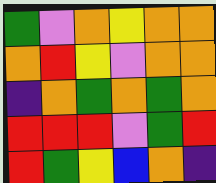[["green", "violet", "orange", "yellow", "orange", "orange"], ["orange", "red", "yellow", "violet", "orange", "orange"], ["indigo", "orange", "green", "orange", "green", "orange"], ["red", "red", "red", "violet", "green", "red"], ["red", "green", "yellow", "blue", "orange", "indigo"]]